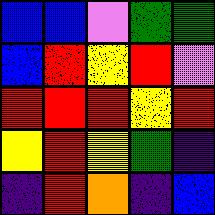[["blue", "blue", "violet", "green", "green"], ["blue", "red", "yellow", "red", "violet"], ["red", "red", "red", "yellow", "red"], ["yellow", "red", "yellow", "green", "indigo"], ["indigo", "red", "orange", "indigo", "blue"]]